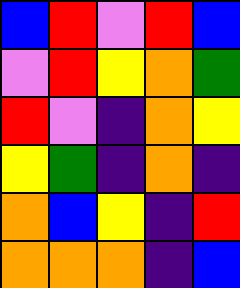[["blue", "red", "violet", "red", "blue"], ["violet", "red", "yellow", "orange", "green"], ["red", "violet", "indigo", "orange", "yellow"], ["yellow", "green", "indigo", "orange", "indigo"], ["orange", "blue", "yellow", "indigo", "red"], ["orange", "orange", "orange", "indigo", "blue"]]